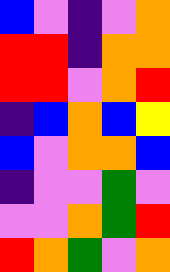[["blue", "violet", "indigo", "violet", "orange"], ["red", "red", "indigo", "orange", "orange"], ["red", "red", "violet", "orange", "red"], ["indigo", "blue", "orange", "blue", "yellow"], ["blue", "violet", "orange", "orange", "blue"], ["indigo", "violet", "violet", "green", "violet"], ["violet", "violet", "orange", "green", "red"], ["red", "orange", "green", "violet", "orange"]]